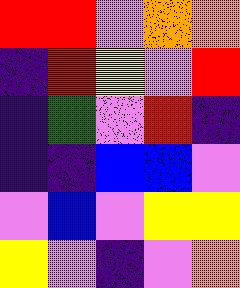[["red", "red", "violet", "orange", "orange"], ["indigo", "red", "yellow", "violet", "red"], ["indigo", "green", "violet", "red", "indigo"], ["indigo", "indigo", "blue", "blue", "violet"], ["violet", "blue", "violet", "yellow", "yellow"], ["yellow", "violet", "indigo", "violet", "orange"]]